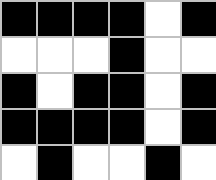[["black", "black", "black", "black", "white", "black"], ["white", "white", "white", "black", "white", "white"], ["black", "white", "black", "black", "white", "black"], ["black", "black", "black", "black", "white", "black"], ["white", "black", "white", "white", "black", "white"]]